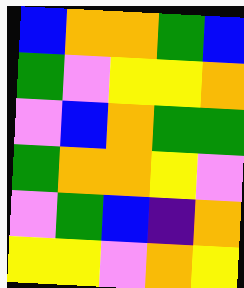[["blue", "orange", "orange", "green", "blue"], ["green", "violet", "yellow", "yellow", "orange"], ["violet", "blue", "orange", "green", "green"], ["green", "orange", "orange", "yellow", "violet"], ["violet", "green", "blue", "indigo", "orange"], ["yellow", "yellow", "violet", "orange", "yellow"]]